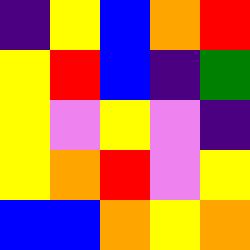[["indigo", "yellow", "blue", "orange", "red"], ["yellow", "red", "blue", "indigo", "green"], ["yellow", "violet", "yellow", "violet", "indigo"], ["yellow", "orange", "red", "violet", "yellow"], ["blue", "blue", "orange", "yellow", "orange"]]